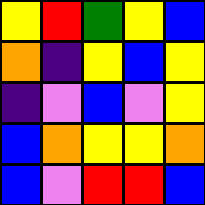[["yellow", "red", "green", "yellow", "blue"], ["orange", "indigo", "yellow", "blue", "yellow"], ["indigo", "violet", "blue", "violet", "yellow"], ["blue", "orange", "yellow", "yellow", "orange"], ["blue", "violet", "red", "red", "blue"]]